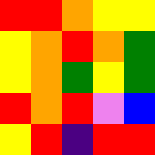[["red", "red", "orange", "yellow", "yellow"], ["yellow", "orange", "red", "orange", "green"], ["yellow", "orange", "green", "yellow", "green"], ["red", "orange", "red", "violet", "blue"], ["yellow", "red", "indigo", "red", "red"]]